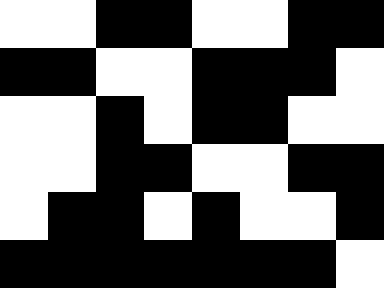[["white", "white", "black", "black", "white", "white", "black", "black"], ["black", "black", "white", "white", "black", "black", "black", "white"], ["white", "white", "black", "white", "black", "black", "white", "white"], ["white", "white", "black", "black", "white", "white", "black", "black"], ["white", "black", "black", "white", "black", "white", "white", "black"], ["black", "black", "black", "black", "black", "black", "black", "white"]]